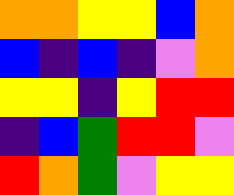[["orange", "orange", "yellow", "yellow", "blue", "orange"], ["blue", "indigo", "blue", "indigo", "violet", "orange"], ["yellow", "yellow", "indigo", "yellow", "red", "red"], ["indigo", "blue", "green", "red", "red", "violet"], ["red", "orange", "green", "violet", "yellow", "yellow"]]